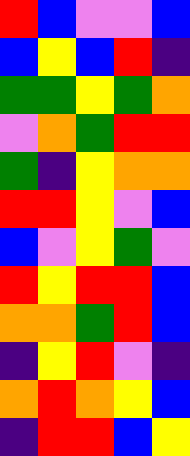[["red", "blue", "violet", "violet", "blue"], ["blue", "yellow", "blue", "red", "indigo"], ["green", "green", "yellow", "green", "orange"], ["violet", "orange", "green", "red", "red"], ["green", "indigo", "yellow", "orange", "orange"], ["red", "red", "yellow", "violet", "blue"], ["blue", "violet", "yellow", "green", "violet"], ["red", "yellow", "red", "red", "blue"], ["orange", "orange", "green", "red", "blue"], ["indigo", "yellow", "red", "violet", "indigo"], ["orange", "red", "orange", "yellow", "blue"], ["indigo", "red", "red", "blue", "yellow"]]